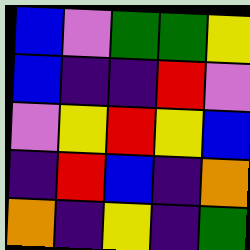[["blue", "violet", "green", "green", "yellow"], ["blue", "indigo", "indigo", "red", "violet"], ["violet", "yellow", "red", "yellow", "blue"], ["indigo", "red", "blue", "indigo", "orange"], ["orange", "indigo", "yellow", "indigo", "green"]]